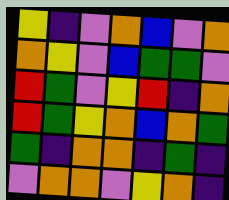[["yellow", "indigo", "violet", "orange", "blue", "violet", "orange"], ["orange", "yellow", "violet", "blue", "green", "green", "violet"], ["red", "green", "violet", "yellow", "red", "indigo", "orange"], ["red", "green", "yellow", "orange", "blue", "orange", "green"], ["green", "indigo", "orange", "orange", "indigo", "green", "indigo"], ["violet", "orange", "orange", "violet", "yellow", "orange", "indigo"]]